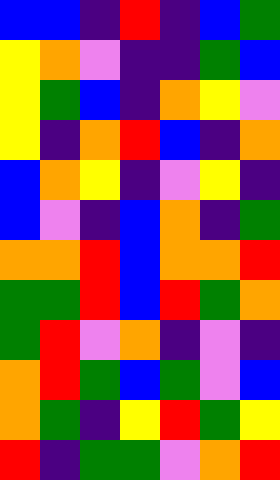[["blue", "blue", "indigo", "red", "indigo", "blue", "green"], ["yellow", "orange", "violet", "indigo", "indigo", "green", "blue"], ["yellow", "green", "blue", "indigo", "orange", "yellow", "violet"], ["yellow", "indigo", "orange", "red", "blue", "indigo", "orange"], ["blue", "orange", "yellow", "indigo", "violet", "yellow", "indigo"], ["blue", "violet", "indigo", "blue", "orange", "indigo", "green"], ["orange", "orange", "red", "blue", "orange", "orange", "red"], ["green", "green", "red", "blue", "red", "green", "orange"], ["green", "red", "violet", "orange", "indigo", "violet", "indigo"], ["orange", "red", "green", "blue", "green", "violet", "blue"], ["orange", "green", "indigo", "yellow", "red", "green", "yellow"], ["red", "indigo", "green", "green", "violet", "orange", "red"]]